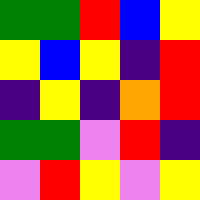[["green", "green", "red", "blue", "yellow"], ["yellow", "blue", "yellow", "indigo", "red"], ["indigo", "yellow", "indigo", "orange", "red"], ["green", "green", "violet", "red", "indigo"], ["violet", "red", "yellow", "violet", "yellow"]]